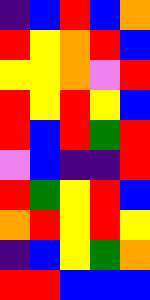[["indigo", "blue", "red", "blue", "orange"], ["red", "yellow", "orange", "red", "blue"], ["yellow", "yellow", "orange", "violet", "red"], ["red", "yellow", "red", "yellow", "blue"], ["red", "blue", "red", "green", "red"], ["violet", "blue", "indigo", "indigo", "red"], ["red", "green", "yellow", "red", "blue"], ["orange", "red", "yellow", "red", "yellow"], ["indigo", "blue", "yellow", "green", "orange"], ["red", "red", "blue", "blue", "blue"]]